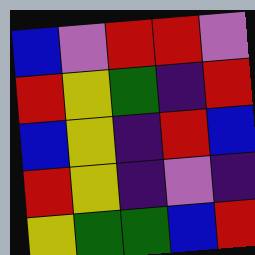[["blue", "violet", "red", "red", "violet"], ["red", "yellow", "green", "indigo", "red"], ["blue", "yellow", "indigo", "red", "blue"], ["red", "yellow", "indigo", "violet", "indigo"], ["yellow", "green", "green", "blue", "red"]]